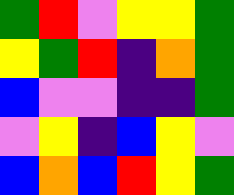[["green", "red", "violet", "yellow", "yellow", "green"], ["yellow", "green", "red", "indigo", "orange", "green"], ["blue", "violet", "violet", "indigo", "indigo", "green"], ["violet", "yellow", "indigo", "blue", "yellow", "violet"], ["blue", "orange", "blue", "red", "yellow", "green"]]